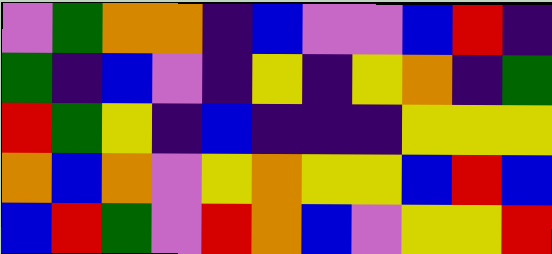[["violet", "green", "orange", "orange", "indigo", "blue", "violet", "violet", "blue", "red", "indigo"], ["green", "indigo", "blue", "violet", "indigo", "yellow", "indigo", "yellow", "orange", "indigo", "green"], ["red", "green", "yellow", "indigo", "blue", "indigo", "indigo", "indigo", "yellow", "yellow", "yellow"], ["orange", "blue", "orange", "violet", "yellow", "orange", "yellow", "yellow", "blue", "red", "blue"], ["blue", "red", "green", "violet", "red", "orange", "blue", "violet", "yellow", "yellow", "red"]]